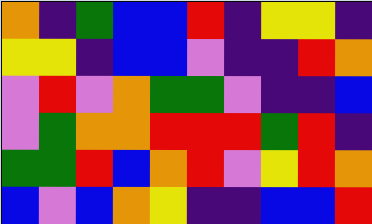[["orange", "indigo", "green", "blue", "blue", "red", "indigo", "yellow", "yellow", "indigo"], ["yellow", "yellow", "indigo", "blue", "blue", "violet", "indigo", "indigo", "red", "orange"], ["violet", "red", "violet", "orange", "green", "green", "violet", "indigo", "indigo", "blue"], ["violet", "green", "orange", "orange", "red", "red", "red", "green", "red", "indigo"], ["green", "green", "red", "blue", "orange", "red", "violet", "yellow", "red", "orange"], ["blue", "violet", "blue", "orange", "yellow", "indigo", "indigo", "blue", "blue", "red"]]